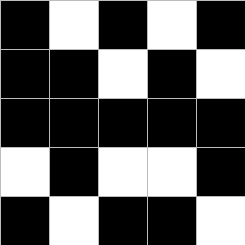[["black", "white", "black", "white", "black"], ["black", "black", "white", "black", "white"], ["black", "black", "black", "black", "black"], ["white", "black", "white", "white", "black"], ["black", "white", "black", "black", "white"]]